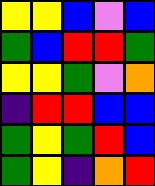[["yellow", "yellow", "blue", "violet", "blue"], ["green", "blue", "red", "red", "green"], ["yellow", "yellow", "green", "violet", "orange"], ["indigo", "red", "red", "blue", "blue"], ["green", "yellow", "green", "red", "blue"], ["green", "yellow", "indigo", "orange", "red"]]